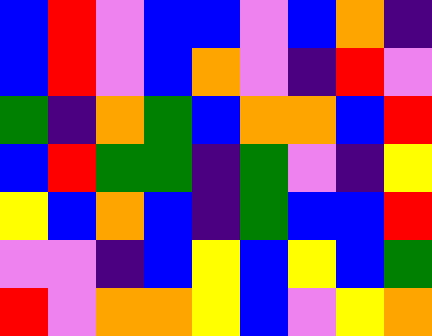[["blue", "red", "violet", "blue", "blue", "violet", "blue", "orange", "indigo"], ["blue", "red", "violet", "blue", "orange", "violet", "indigo", "red", "violet"], ["green", "indigo", "orange", "green", "blue", "orange", "orange", "blue", "red"], ["blue", "red", "green", "green", "indigo", "green", "violet", "indigo", "yellow"], ["yellow", "blue", "orange", "blue", "indigo", "green", "blue", "blue", "red"], ["violet", "violet", "indigo", "blue", "yellow", "blue", "yellow", "blue", "green"], ["red", "violet", "orange", "orange", "yellow", "blue", "violet", "yellow", "orange"]]